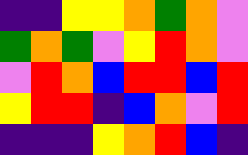[["indigo", "indigo", "yellow", "yellow", "orange", "green", "orange", "violet"], ["green", "orange", "green", "violet", "yellow", "red", "orange", "violet"], ["violet", "red", "orange", "blue", "red", "red", "blue", "red"], ["yellow", "red", "red", "indigo", "blue", "orange", "violet", "red"], ["indigo", "indigo", "indigo", "yellow", "orange", "red", "blue", "indigo"]]